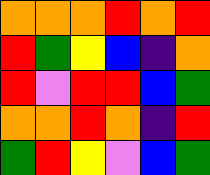[["orange", "orange", "orange", "red", "orange", "red"], ["red", "green", "yellow", "blue", "indigo", "orange"], ["red", "violet", "red", "red", "blue", "green"], ["orange", "orange", "red", "orange", "indigo", "red"], ["green", "red", "yellow", "violet", "blue", "green"]]